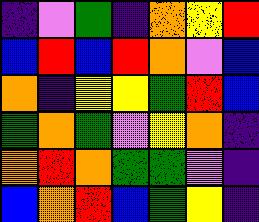[["indigo", "violet", "green", "indigo", "orange", "yellow", "red"], ["blue", "red", "blue", "red", "orange", "violet", "blue"], ["orange", "indigo", "yellow", "yellow", "green", "red", "blue"], ["green", "orange", "green", "violet", "yellow", "orange", "indigo"], ["orange", "red", "orange", "green", "green", "violet", "indigo"], ["blue", "orange", "red", "blue", "green", "yellow", "indigo"]]